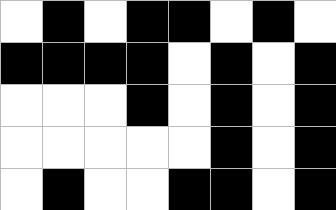[["white", "black", "white", "black", "black", "white", "black", "white"], ["black", "black", "black", "black", "white", "black", "white", "black"], ["white", "white", "white", "black", "white", "black", "white", "black"], ["white", "white", "white", "white", "white", "black", "white", "black"], ["white", "black", "white", "white", "black", "black", "white", "black"]]